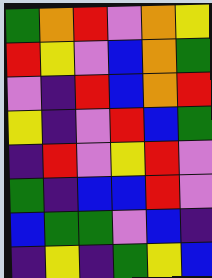[["green", "orange", "red", "violet", "orange", "yellow"], ["red", "yellow", "violet", "blue", "orange", "green"], ["violet", "indigo", "red", "blue", "orange", "red"], ["yellow", "indigo", "violet", "red", "blue", "green"], ["indigo", "red", "violet", "yellow", "red", "violet"], ["green", "indigo", "blue", "blue", "red", "violet"], ["blue", "green", "green", "violet", "blue", "indigo"], ["indigo", "yellow", "indigo", "green", "yellow", "blue"]]